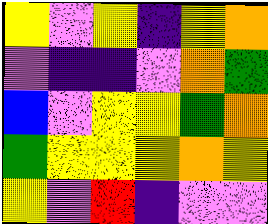[["yellow", "violet", "yellow", "indigo", "yellow", "orange"], ["violet", "indigo", "indigo", "violet", "orange", "green"], ["blue", "violet", "yellow", "yellow", "green", "orange"], ["green", "yellow", "yellow", "yellow", "orange", "yellow"], ["yellow", "violet", "red", "indigo", "violet", "violet"]]